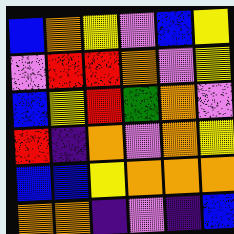[["blue", "orange", "yellow", "violet", "blue", "yellow"], ["violet", "red", "red", "orange", "violet", "yellow"], ["blue", "yellow", "red", "green", "orange", "violet"], ["red", "indigo", "orange", "violet", "orange", "yellow"], ["blue", "blue", "yellow", "orange", "orange", "orange"], ["orange", "orange", "indigo", "violet", "indigo", "blue"]]